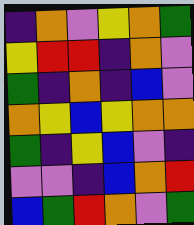[["indigo", "orange", "violet", "yellow", "orange", "green"], ["yellow", "red", "red", "indigo", "orange", "violet"], ["green", "indigo", "orange", "indigo", "blue", "violet"], ["orange", "yellow", "blue", "yellow", "orange", "orange"], ["green", "indigo", "yellow", "blue", "violet", "indigo"], ["violet", "violet", "indigo", "blue", "orange", "red"], ["blue", "green", "red", "orange", "violet", "green"]]